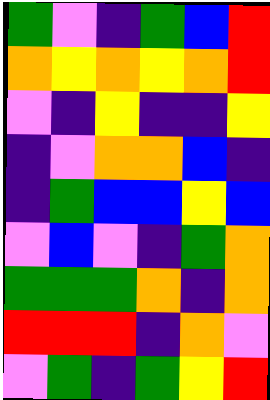[["green", "violet", "indigo", "green", "blue", "red"], ["orange", "yellow", "orange", "yellow", "orange", "red"], ["violet", "indigo", "yellow", "indigo", "indigo", "yellow"], ["indigo", "violet", "orange", "orange", "blue", "indigo"], ["indigo", "green", "blue", "blue", "yellow", "blue"], ["violet", "blue", "violet", "indigo", "green", "orange"], ["green", "green", "green", "orange", "indigo", "orange"], ["red", "red", "red", "indigo", "orange", "violet"], ["violet", "green", "indigo", "green", "yellow", "red"]]